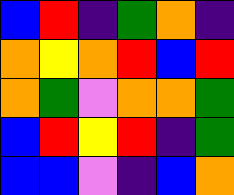[["blue", "red", "indigo", "green", "orange", "indigo"], ["orange", "yellow", "orange", "red", "blue", "red"], ["orange", "green", "violet", "orange", "orange", "green"], ["blue", "red", "yellow", "red", "indigo", "green"], ["blue", "blue", "violet", "indigo", "blue", "orange"]]